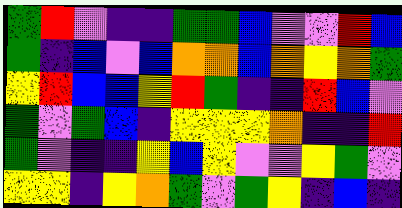[["green", "red", "violet", "indigo", "indigo", "green", "green", "blue", "violet", "violet", "red", "blue"], ["green", "indigo", "blue", "violet", "blue", "orange", "orange", "blue", "orange", "yellow", "orange", "green"], ["yellow", "red", "blue", "blue", "yellow", "red", "green", "indigo", "indigo", "red", "blue", "violet"], ["green", "violet", "green", "blue", "indigo", "yellow", "yellow", "yellow", "orange", "indigo", "indigo", "red"], ["green", "violet", "indigo", "indigo", "yellow", "blue", "yellow", "violet", "violet", "yellow", "green", "violet"], ["yellow", "yellow", "indigo", "yellow", "orange", "green", "violet", "green", "yellow", "indigo", "blue", "indigo"]]